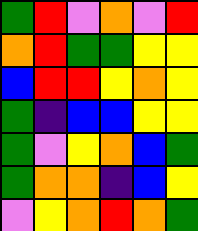[["green", "red", "violet", "orange", "violet", "red"], ["orange", "red", "green", "green", "yellow", "yellow"], ["blue", "red", "red", "yellow", "orange", "yellow"], ["green", "indigo", "blue", "blue", "yellow", "yellow"], ["green", "violet", "yellow", "orange", "blue", "green"], ["green", "orange", "orange", "indigo", "blue", "yellow"], ["violet", "yellow", "orange", "red", "orange", "green"]]